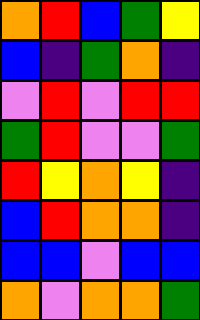[["orange", "red", "blue", "green", "yellow"], ["blue", "indigo", "green", "orange", "indigo"], ["violet", "red", "violet", "red", "red"], ["green", "red", "violet", "violet", "green"], ["red", "yellow", "orange", "yellow", "indigo"], ["blue", "red", "orange", "orange", "indigo"], ["blue", "blue", "violet", "blue", "blue"], ["orange", "violet", "orange", "orange", "green"]]